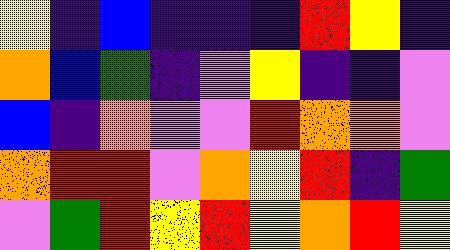[["yellow", "indigo", "blue", "indigo", "indigo", "indigo", "red", "yellow", "indigo"], ["orange", "blue", "green", "indigo", "violet", "yellow", "indigo", "indigo", "violet"], ["blue", "indigo", "orange", "violet", "violet", "red", "orange", "orange", "violet"], ["orange", "red", "red", "violet", "orange", "yellow", "red", "indigo", "green"], ["violet", "green", "red", "yellow", "red", "yellow", "orange", "red", "yellow"]]